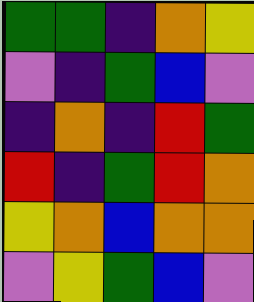[["green", "green", "indigo", "orange", "yellow"], ["violet", "indigo", "green", "blue", "violet"], ["indigo", "orange", "indigo", "red", "green"], ["red", "indigo", "green", "red", "orange"], ["yellow", "orange", "blue", "orange", "orange"], ["violet", "yellow", "green", "blue", "violet"]]